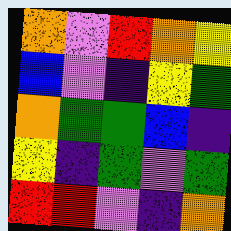[["orange", "violet", "red", "orange", "yellow"], ["blue", "violet", "indigo", "yellow", "green"], ["orange", "green", "green", "blue", "indigo"], ["yellow", "indigo", "green", "violet", "green"], ["red", "red", "violet", "indigo", "orange"]]